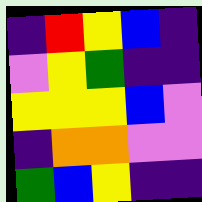[["indigo", "red", "yellow", "blue", "indigo"], ["violet", "yellow", "green", "indigo", "indigo"], ["yellow", "yellow", "yellow", "blue", "violet"], ["indigo", "orange", "orange", "violet", "violet"], ["green", "blue", "yellow", "indigo", "indigo"]]